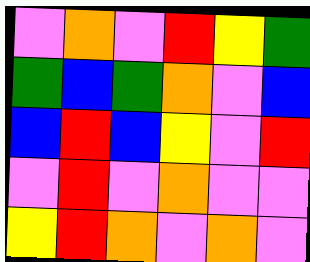[["violet", "orange", "violet", "red", "yellow", "green"], ["green", "blue", "green", "orange", "violet", "blue"], ["blue", "red", "blue", "yellow", "violet", "red"], ["violet", "red", "violet", "orange", "violet", "violet"], ["yellow", "red", "orange", "violet", "orange", "violet"]]